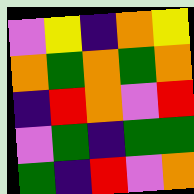[["violet", "yellow", "indigo", "orange", "yellow"], ["orange", "green", "orange", "green", "orange"], ["indigo", "red", "orange", "violet", "red"], ["violet", "green", "indigo", "green", "green"], ["green", "indigo", "red", "violet", "orange"]]